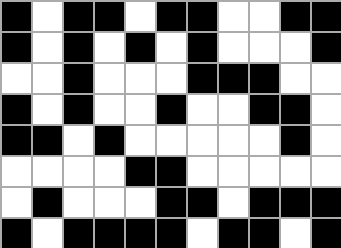[["black", "white", "black", "black", "white", "black", "black", "white", "white", "black", "black"], ["black", "white", "black", "white", "black", "white", "black", "white", "white", "white", "black"], ["white", "white", "black", "white", "white", "white", "black", "black", "black", "white", "white"], ["black", "white", "black", "white", "white", "black", "white", "white", "black", "black", "white"], ["black", "black", "white", "black", "white", "white", "white", "white", "white", "black", "white"], ["white", "white", "white", "white", "black", "black", "white", "white", "white", "white", "white"], ["white", "black", "white", "white", "white", "black", "black", "white", "black", "black", "black"], ["black", "white", "black", "black", "black", "black", "white", "black", "black", "white", "black"]]